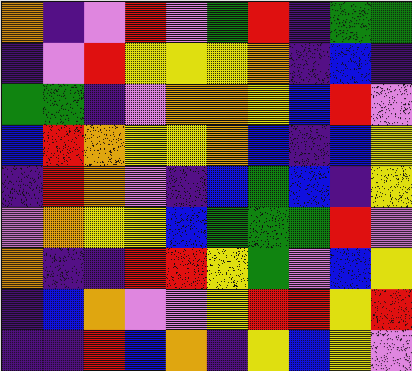[["orange", "indigo", "violet", "red", "violet", "green", "red", "indigo", "green", "green"], ["indigo", "violet", "red", "yellow", "yellow", "yellow", "orange", "indigo", "blue", "indigo"], ["green", "green", "indigo", "violet", "orange", "orange", "yellow", "blue", "red", "violet"], ["blue", "red", "orange", "yellow", "yellow", "orange", "blue", "indigo", "blue", "yellow"], ["indigo", "red", "orange", "violet", "indigo", "blue", "green", "blue", "indigo", "yellow"], ["violet", "orange", "yellow", "yellow", "blue", "green", "green", "green", "red", "violet"], ["orange", "indigo", "indigo", "red", "red", "yellow", "green", "violet", "blue", "yellow"], ["indigo", "blue", "orange", "violet", "violet", "yellow", "red", "red", "yellow", "red"], ["indigo", "indigo", "red", "blue", "orange", "indigo", "yellow", "blue", "yellow", "violet"]]